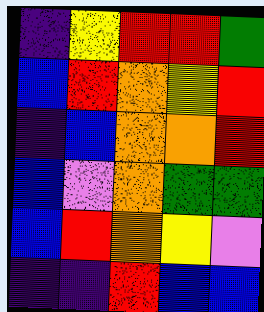[["indigo", "yellow", "red", "red", "green"], ["blue", "red", "orange", "yellow", "red"], ["indigo", "blue", "orange", "orange", "red"], ["blue", "violet", "orange", "green", "green"], ["blue", "red", "orange", "yellow", "violet"], ["indigo", "indigo", "red", "blue", "blue"]]